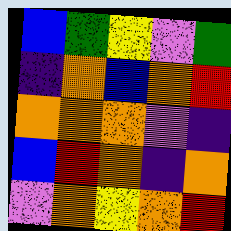[["blue", "green", "yellow", "violet", "green"], ["indigo", "orange", "blue", "orange", "red"], ["orange", "orange", "orange", "violet", "indigo"], ["blue", "red", "orange", "indigo", "orange"], ["violet", "orange", "yellow", "orange", "red"]]